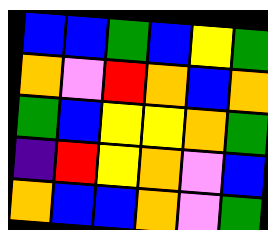[["blue", "blue", "green", "blue", "yellow", "green"], ["orange", "violet", "red", "orange", "blue", "orange"], ["green", "blue", "yellow", "yellow", "orange", "green"], ["indigo", "red", "yellow", "orange", "violet", "blue"], ["orange", "blue", "blue", "orange", "violet", "green"]]